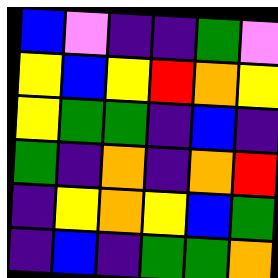[["blue", "violet", "indigo", "indigo", "green", "violet"], ["yellow", "blue", "yellow", "red", "orange", "yellow"], ["yellow", "green", "green", "indigo", "blue", "indigo"], ["green", "indigo", "orange", "indigo", "orange", "red"], ["indigo", "yellow", "orange", "yellow", "blue", "green"], ["indigo", "blue", "indigo", "green", "green", "orange"]]